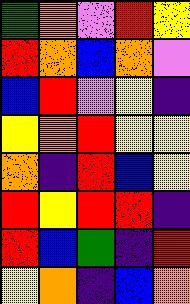[["green", "orange", "violet", "red", "yellow"], ["red", "orange", "blue", "orange", "violet"], ["blue", "red", "violet", "yellow", "indigo"], ["yellow", "orange", "red", "yellow", "yellow"], ["orange", "indigo", "red", "blue", "yellow"], ["red", "yellow", "red", "red", "indigo"], ["red", "blue", "green", "indigo", "red"], ["yellow", "orange", "indigo", "blue", "orange"]]